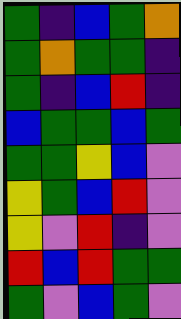[["green", "indigo", "blue", "green", "orange"], ["green", "orange", "green", "green", "indigo"], ["green", "indigo", "blue", "red", "indigo"], ["blue", "green", "green", "blue", "green"], ["green", "green", "yellow", "blue", "violet"], ["yellow", "green", "blue", "red", "violet"], ["yellow", "violet", "red", "indigo", "violet"], ["red", "blue", "red", "green", "green"], ["green", "violet", "blue", "green", "violet"]]